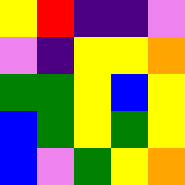[["yellow", "red", "indigo", "indigo", "violet"], ["violet", "indigo", "yellow", "yellow", "orange"], ["green", "green", "yellow", "blue", "yellow"], ["blue", "green", "yellow", "green", "yellow"], ["blue", "violet", "green", "yellow", "orange"]]